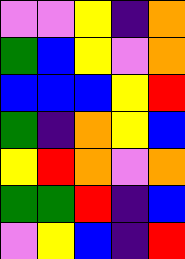[["violet", "violet", "yellow", "indigo", "orange"], ["green", "blue", "yellow", "violet", "orange"], ["blue", "blue", "blue", "yellow", "red"], ["green", "indigo", "orange", "yellow", "blue"], ["yellow", "red", "orange", "violet", "orange"], ["green", "green", "red", "indigo", "blue"], ["violet", "yellow", "blue", "indigo", "red"]]